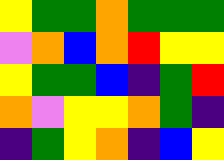[["yellow", "green", "green", "orange", "green", "green", "green"], ["violet", "orange", "blue", "orange", "red", "yellow", "yellow"], ["yellow", "green", "green", "blue", "indigo", "green", "red"], ["orange", "violet", "yellow", "yellow", "orange", "green", "indigo"], ["indigo", "green", "yellow", "orange", "indigo", "blue", "yellow"]]